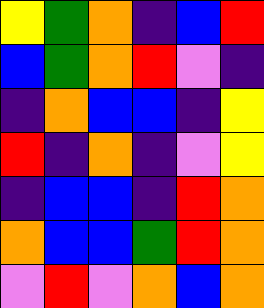[["yellow", "green", "orange", "indigo", "blue", "red"], ["blue", "green", "orange", "red", "violet", "indigo"], ["indigo", "orange", "blue", "blue", "indigo", "yellow"], ["red", "indigo", "orange", "indigo", "violet", "yellow"], ["indigo", "blue", "blue", "indigo", "red", "orange"], ["orange", "blue", "blue", "green", "red", "orange"], ["violet", "red", "violet", "orange", "blue", "orange"]]